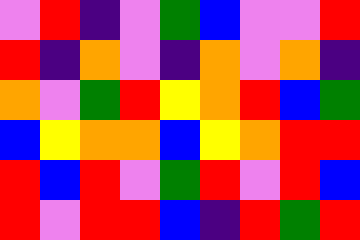[["violet", "red", "indigo", "violet", "green", "blue", "violet", "violet", "red"], ["red", "indigo", "orange", "violet", "indigo", "orange", "violet", "orange", "indigo"], ["orange", "violet", "green", "red", "yellow", "orange", "red", "blue", "green"], ["blue", "yellow", "orange", "orange", "blue", "yellow", "orange", "red", "red"], ["red", "blue", "red", "violet", "green", "red", "violet", "red", "blue"], ["red", "violet", "red", "red", "blue", "indigo", "red", "green", "red"]]